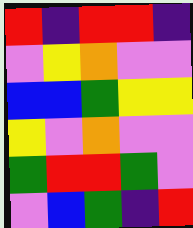[["red", "indigo", "red", "red", "indigo"], ["violet", "yellow", "orange", "violet", "violet"], ["blue", "blue", "green", "yellow", "yellow"], ["yellow", "violet", "orange", "violet", "violet"], ["green", "red", "red", "green", "violet"], ["violet", "blue", "green", "indigo", "red"]]